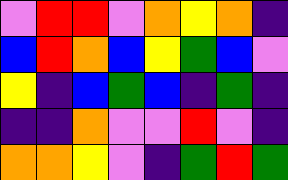[["violet", "red", "red", "violet", "orange", "yellow", "orange", "indigo"], ["blue", "red", "orange", "blue", "yellow", "green", "blue", "violet"], ["yellow", "indigo", "blue", "green", "blue", "indigo", "green", "indigo"], ["indigo", "indigo", "orange", "violet", "violet", "red", "violet", "indigo"], ["orange", "orange", "yellow", "violet", "indigo", "green", "red", "green"]]